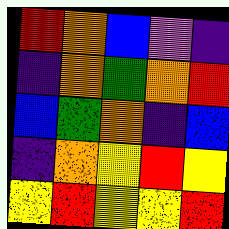[["red", "orange", "blue", "violet", "indigo"], ["indigo", "orange", "green", "orange", "red"], ["blue", "green", "orange", "indigo", "blue"], ["indigo", "orange", "yellow", "red", "yellow"], ["yellow", "red", "yellow", "yellow", "red"]]